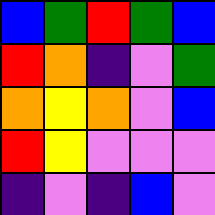[["blue", "green", "red", "green", "blue"], ["red", "orange", "indigo", "violet", "green"], ["orange", "yellow", "orange", "violet", "blue"], ["red", "yellow", "violet", "violet", "violet"], ["indigo", "violet", "indigo", "blue", "violet"]]